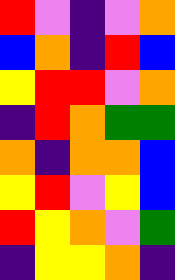[["red", "violet", "indigo", "violet", "orange"], ["blue", "orange", "indigo", "red", "blue"], ["yellow", "red", "red", "violet", "orange"], ["indigo", "red", "orange", "green", "green"], ["orange", "indigo", "orange", "orange", "blue"], ["yellow", "red", "violet", "yellow", "blue"], ["red", "yellow", "orange", "violet", "green"], ["indigo", "yellow", "yellow", "orange", "indigo"]]